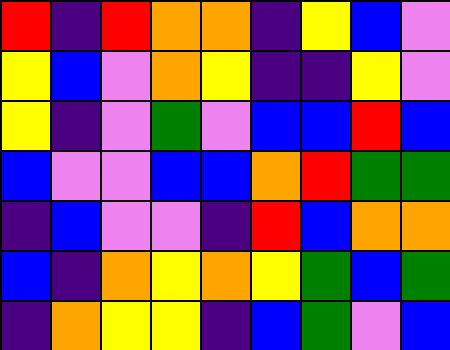[["red", "indigo", "red", "orange", "orange", "indigo", "yellow", "blue", "violet"], ["yellow", "blue", "violet", "orange", "yellow", "indigo", "indigo", "yellow", "violet"], ["yellow", "indigo", "violet", "green", "violet", "blue", "blue", "red", "blue"], ["blue", "violet", "violet", "blue", "blue", "orange", "red", "green", "green"], ["indigo", "blue", "violet", "violet", "indigo", "red", "blue", "orange", "orange"], ["blue", "indigo", "orange", "yellow", "orange", "yellow", "green", "blue", "green"], ["indigo", "orange", "yellow", "yellow", "indigo", "blue", "green", "violet", "blue"]]